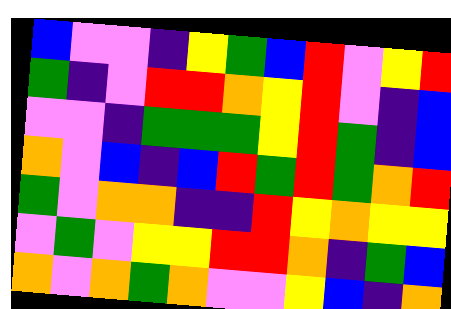[["blue", "violet", "violet", "indigo", "yellow", "green", "blue", "red", "violet", "yellow", "red"], ["green", "indigo", "violet", "red", "red", "orange", "yellow", "red", "violet", "indigo", "blue"], ["violet", "violet", "indigo", "green", "green", "green", "yellow", "red", "green", "indigo", "blue"], ["orange", "violet", "blue", "indigo", "blue", "red", "green", "red", "green", "orange", "red"], ["green", "violet", "orange", "orange", "indigo", "indigo", "red", "yellow", "orange", "yellow", "yellow"], ["violet", "green", "violet", "yellow", "yellow", "red", "red", "orange", "indigo", "green", "blue"], ["orange", "violet", "orange", "green", "orange", "violet", "violet", "yellow", "blue", "indigo", "orange"]]